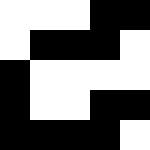[["white", "white", "white", "black", "black"], ["white", "black", "black", "black", "white"], ["black", "white", "white", "white", "white"], ["black", "white", "white", "black", "black"], ["black", "black", "black", "black", "white"]]